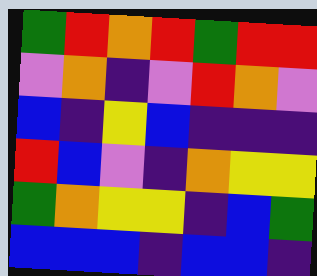[["green", "red", "orange", "red", "green", "red", "red"], ["violet", "orange", "indigo", "violet", "red", "orange", "violet"], ["blue", "indigo", "yellow", "blue", "indigo", "indigo", "indigo"], ["red", "blue", "violet", "indigo", "orange", "yellow", "yellow"], ["green", "orange", "yellow", "yellow", "indigo", "blue", "green"], ["blue", "blue", "blue", "indigo", "blue", "blue", "indigo"]]